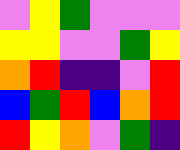[["violet", "yellow", "green", "violet", "violet", "violet"], ["yellow", "yellow", "violet", "violet", "green", "yellow"], ["orange", "red", "indigo", "indigo", "violet", "red"], ["blue", "green", "red", "blue", "orange", "red"], ["red", "yellow", "orange", "violet", "green", "indigo"]]